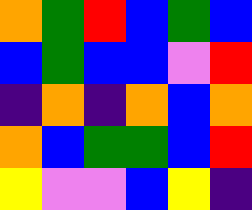[["orange", "green", "red", "blue", "green", "blue"], ["blue", "green", "blue", "blue", "violet", "red"], ["indigo", "orange", "indigo", "orange", "blue", "orange"], ["orange", "blue", "green", "green", "blue", "red"], ["yellow", "violet", "violet", "blue", "yellow", "indigo"]]